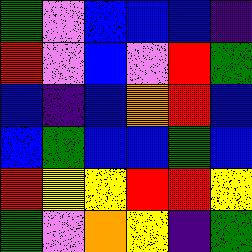[["green", "violet", "blue", "blue", "blue", "indigo"], ["red", "violet", "blue", "violet", "red", "green"], ["blue", "indigo", "blue", "orange", "red", "blue"], ["blue", "green", "blue", "blue", "green", "blue"], ["red", "yellow", "yellow", "red", "red", "yellow"], ["green", "violet", "orange", "yellow", "indigo", "green"]]